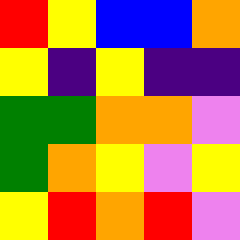[["red", "yellow", "blue", "blue", "orange"], ["yellow", "indigo", "yellow", "indigo", "indigo"], ["green", "green", "orange", "orange", "violet"], ["green", "orange", "yellow", "violet", "yellow"], ["yellow", "red", "orange", "red", "violet"]]